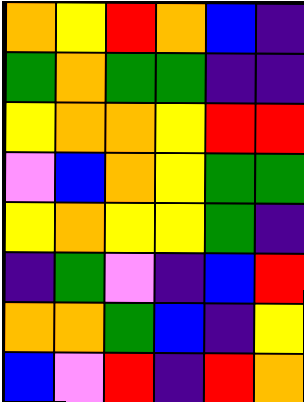[["orange", "yellow", "red", "orange", "blue", "indigo"], ["green", "orange", "green", "green", "indigo", "indigo"], ["yellow", "orange", "orange", "yellow", "red", "red"], ["violet", "blue", "orange", "yellow", "green", "green"], ["yellow", "orange", "yellow", "yellow", "green", "indigo"], ["indigo", "green", "violet", "indigo", "blue", "red"], ["orange", "orange", "green", "blue", "indigo", "yellow"], ["blue", "violet", "red", "indigo", "red", "orange"]]